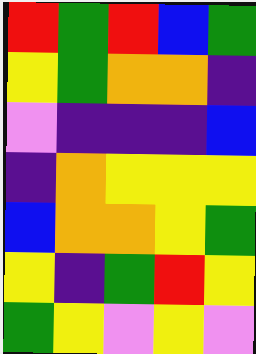[["red", "green", "red", "blue", "green"], ["yellow", "green", "orange", "orange", "indigo"], ["violet", "indigo", "indigo", "indigo", "blue"], ["indigo", "orange", "yellow", "yellow", "yellow"], ["blue", "orange", "orange", "yellow", "green"], ["yellow", "indigo", "green", "red", "yellow"], ["green", "yellow", "violet", "yellow", "violet"]]